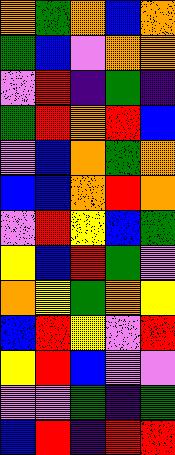[["orange", "green", "orange", "blue", "orange"], ["green", "blue", "violet", "orange", "orange"], ["violet", "red", "indigo", "green", "indigo"], ["green", "red", "orange", "red", "blue"], ["violet", "blue", "orange", "green", "orange"], ["blue", "blue", "orange", "red", "orange"], ["violet", "red", "yellow", "blue", "green"], ["yellow", "blue", "red", "green", "violet"], ["orange", "yellow", "green", "orange", "yellow"], ["blue", "red", "yellow", "violet", "red"], ["yellow", "red", "blue", "violet", "violet"], ["violet", "violet", "green", "indigo", "green"], ["blue", "red", "indigo", "red", "red"]]